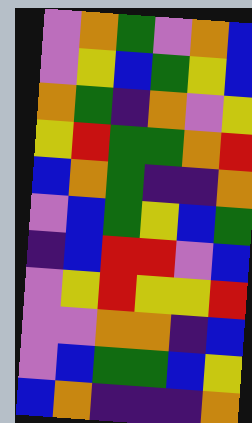[["violet", "orange", "green", "violet", "orange", "blue"], ["violet", "yellow", "blue", "green", "yellow", "blue"], ["orange", "green", "indigo", "orange", "violet", "yellow"], ["yellow", "red", "green", "green", "orange", "red"], ["blue", "orange", "green", "indigo", "indigo", "orange"], ["violet", "blue", "green", "yellow", "blue", "green"], ["indigo", "blue", "red", "red", "violet", "blue"], ["violet", "yellow", "red", "yellow", "yellow", "red"], ["violet", "violet", "orange", "orange", "indigo", "blue"], ["violet", "blue", "green", "green", "blue", "yellow"], ["blue", "orange", "indigo", "indigo", "indigo", "orange"]]